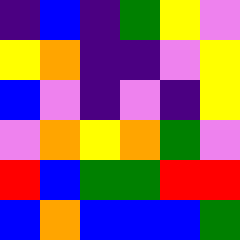[["indigo", "blue", "indigo", "green", "yellow", "violet"], ["yellow", "orange", "indigo", "indigo", "violet", "yellow"], ["blue", "violet", "indigo", "violet", "indigo", "yellow"], ["violet", "orange", "yellow", "orange", "green", "violet"], ["red", "blue", "green", "green", "red", "red"], ["blue", "orange", "blue", "blue", "blue", "green"]]